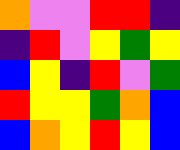[["orange", "violet", "violet", "red", "red", "indigo"], ["indigo", "red", "violet", "yellow", "green", "yellow"], ["blue", "yellow", "indigo", "red", "violet", "green"], ["red", "yellow", "yellow", "green", "orange", "blue"], ["blue", "orange", "yellow", "red", "yellow", "blue"]]